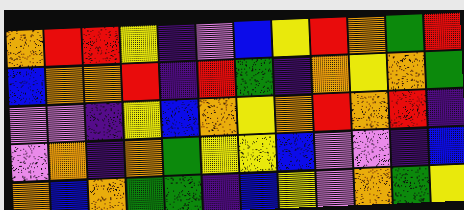[["orange", "red", "red", "yellow", "indigo", "violet", "blue", "yellow", "red", "orange", "green", "red"], ["blue", "orange", "orange", "red", "indigo", "red", "green", "indigo", "orange", "yellow", "orange", "green"], ["violet", "violet", "indigo", "yellow", "blue", "orange", "yellow", "orange", "red", "orange", "red", "indigo"], ["violet", "orange", "indigo", "orange", "green", "yellow", "yellow", "blue", "violet", "violet", "indigo", "blue"], ["orange", "blue", "orange", "green", "green", "indigo", "blue", "yellow", "violet", "orange", "green", "yellow"]]